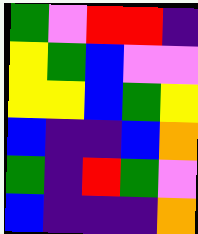[["green", "violet", "red", "red", "indigo"], ["yellow", "green", "blue", "violet", "violet"], ["yellow", "yellow", "blue", "green", "yellow"], ["blue", "indigo", "indigo", "blue", "orange"], ["green", "indigo", "red", "green", "violet"], ["blue", "indigo", "indigo", "indigo", "orange"]]